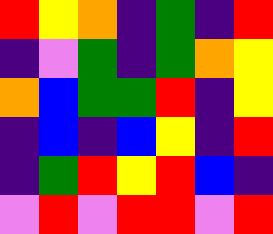[["red", "yellow", "orange", "indigo", "green", "indigo", "red"], ["indigo", "violet", "green", "indigo", "green", "orange", "yellow"], ["orange", "blue", "green", "green", "red", "indigo", "yellow"], ["indigo", "blue", "indigo", "blue", "yellow", "indigo", "red"], ["indigo", "green", "red", "yellow", "red", "blue", "indigo"], ["violet", "red", "violet", "red", "red", "violet", "red"]]